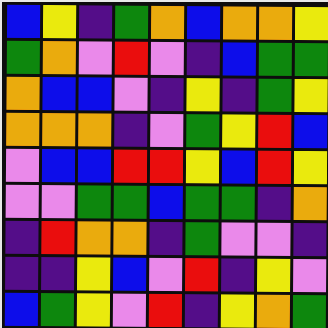[["blue", "yellow", "indigo", "green", "orange", "blue", "orange", "orange", "yellow"], ["green", "orange", "violet", "red", "violet", "indigo", "blue", "green", "green"], ["orange", "blue", "blue", "violet", "indigo", "yellow", "indigo", "green", "yellow"], ["orange", "orange", "orange", "indigo", "violet", "green", "yellow", "red", "blue"], ["violet", "blue", "blue", "red", "red", "yellow", "blue", "red", "yellow"], ["violet", "violet", "green", "green", "blue", "green", "green", "indigo", "orange"], ["indigo", "red", "orange", "orange", "indigo", "green", "violet", "violet", "indigo"], ["indigo", "indigo", "yellow", "blue", "violet", "red", "indigo", "yellow", "violet"], ["blue", "green", "yellow", "violet", "red", "indigo", "yellow", "orange", "green"]]